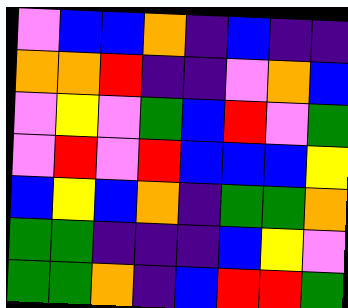[["violet", "blue", "blue", "orange", "indigo", "blue", "indigo", "indigo"], ["orange", "orange", "red", "indigo", "indigo", "violet", "orange", "blue"], ["violet", "yellow", "violet", "green", "blue", "red", "violet", "green"], ["violet", "red", "violet", "red", "blue", "blue", "blue", "yellow"], ["blue", "yellow", "blue", "orange", "indigo", "green", "green", "orange"], ["green", "green", "indigo", "indigo", "indigo", "blue", "yellow", "violet"], ["green", "green", "orange", "indigo", "blue", "red", "red", "green"]]